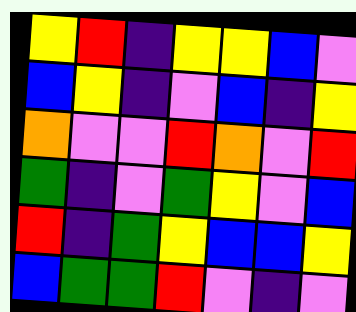[["yellow", "red", "indigo", "yellow", "yellow", "blue", "violet"], ["blue", "yellow", "indigo", "violet", "blue", "indigo", "yellow"], ["orange", "violet", "violet", "red", "orange", "violet", "red"], ["green", "indigo", "violet", "green", "yellow", "violet", "blue"], ["red", "indigo", "green", "yellow", "blue", "blue", "yellow"], ["blue", "green", "green", "red", "violet", "indigo", "violet"]]